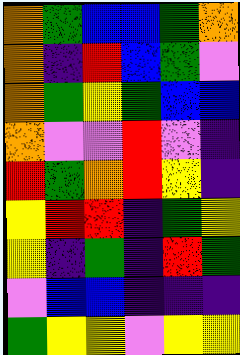[["orange", "green", "blue", "blue", "green", "orange"], ["orange", "indigo", "red", "blue", "green", "violet"], ["orange", "green", "yellow", "green", "blue", "blue"], ["orange", "violet", "violet", "red", "violet", "indigo"], ["red", "green", "orange", "red", "yellow", "indigo"], ["yellow", "red", "red", "indigo", "green", "yellow"], ["yellow", "indigo", "green", "indigo", "red", "green"], ["violet", "blue", "blue", "indigo", "indigo", "indigo"], ["green", "yellow", "yellow", "violet", "yellow", "yellow"]]